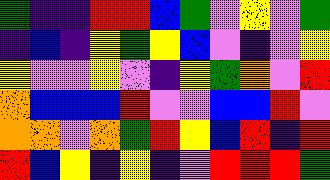[["green", "indigo", "indigo", "red", "red", "blue", "green", "violet", "yellow", "violet", "green"], ["indigo", "blue", "indigo", "yellow", "green", "yellow", "blue", "violet", "indigo", "violet", "yellow"], ["yellow", "violet", "violet", "yellow", "violet", "indigo", "yellow", "green", "orange", "violet", "red"], ["orange", "blue", "blue", "blue", "red", "violet", "violet", "blue", "blue", "red", "violet"], ["orange", "orange", "violet", "orange", "green", "red", "yellow", "blue", "red", "indigo", "red"], ["red", "blue", "yellow", "indigo", "yellow", "indigo", "violet", "red", "red", "red", "green"]]